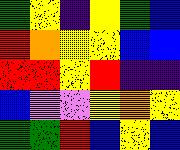[["green", "yellow", "indigo", "yellow", "green", "blue"], ["red", "orange", "yellow", "yellow", "blue", "blue"], ["red", "red", "yellow", "red", "indigo", "indigo"], ["blue", "violet", "violet", "yellow", "orange", "yellow"], ["green", "green", "red", "blue", "yellow", "blue"]]